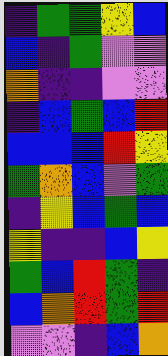[["indigo", "green", "green", "yellow", "blue"], ["blue", "indigo", "green", "violet", "violet"], ["orange", "indigo", "indigo", "violet", "violet"], ["indigo", "blue", "green", "blue", "red"], ["blue", "blue", "blue", "red", "yellow"], ["green", "orange", "blue", "violet", "green"], ["indigo", "yellow", "blue", "green", "blue"], ["yellow", "indigo", "indigo", "blue", "yellow"], ["green", "blue", "red", "green", "indigo"], ["blue", "orange", "red", "green", "red"], ["violet", "violet", "indigo", "blue", "orange"]]